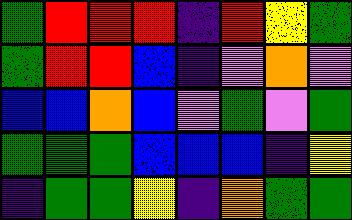[["green", "red", "red", "red", "indigo", "red", "yellow", "green"], ["green", "red", "red", "blue", "indigo", "violet", "orange", "violet"], ["blue", "blue", "orange", "blue", "violet", "green", "violet", "green"], ["green", "green", "green", "blue", "blue", "blue", "indigo", "yellow"], ["indigo", "green", "green", "yellow", "indigo", "orange", "green", "green"]]